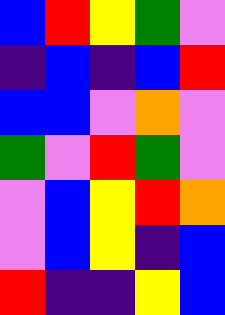[["blue", "red", "yellow", "green", "violet"], ["indigo", "blue", "indigo", "blue", "red"], ["blue", "blue", "violet", "orange", "violet"], ["green", "violet", "red", "green", "violet"], ["violet", "blue", "yellow", "red", "orange"], ["violet", "blue", "yellow", "indigo", "blue"], ["red", "indigo", "indigo", "yellow", "blue"]]